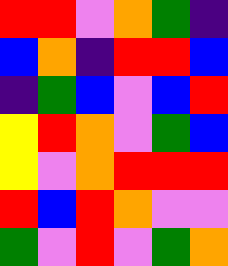[["red", "red", "violet", "orange", "green", "indigo"], ["blue", "orange", "indigo", "red", "red", "blue"], ["indigo", "green", "blue", "violet", "blue", "red"], ["yellow", "red", "orange", "violet", "green", "blue"], ["yellow", "violet", "orange", "red", "red", "red"], ["red", "blue", "red", "orange", "violet", "violet"], ["green", "violet", "red", "violet", "green", "orange"]]